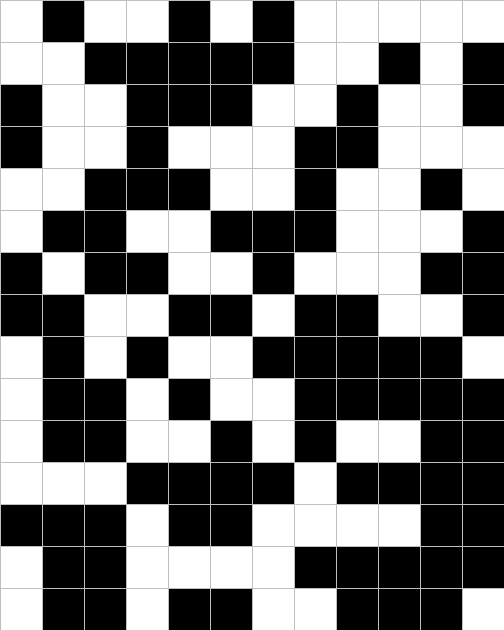[["white", "black", "white", "white", "black", "white", "black", "white", "white", "white", "white", "white"], ["white", "white", "black", "black", "black", "black", "black", "white", "white", "black", "white", "black"], ["black", "white", "white", "black", "black", "black", "white", "white", "black", "white", "white", "black"], ["black", "white", "white", "black", "white", "white", "white", "black", "black", "white", "white", "white"], ["white", "white", "black", "black", "black", "white", "white", "black", "white", "white", "black", "white"], ["white", "black", "black", "white", "white", "black", "black", "black", "white", "white", "white", "black"], ["black", "white", "black", "black", "white", "white", "black", "white", "white", "white", "black", "black"], ["black", "black", "white", "white", "black", "black", "white", "black", "black", "white", "white", "black"], ["white", "black", "white", "black", "white", "white", "black", "black", "black", "black", "black", "white"], ["white", "black", "black", "white", "black", "white", "white", "black", "black", "black", "black", "black"], ["white", "black", "black", "white", "white", "black", "white", "black", "white", "white", "black", "black"], ["white", "white", "white", "black", "black", "black", "black", "white", "black", "black", "black", "black"], ["black", "black", "black", "white", "black", "black", "white", "white", "white", "white", "black", "black"], ["white", "black", "black", "white", "white", "white", "white", "black", "black", "black", "black", "black"], ["white", "black", "black", "white", "black", "black", "white", "white", "black", "black", "black", "white"]]